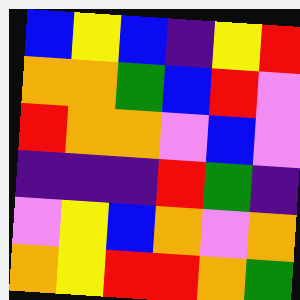[["blue", "yellow", "blue", "indigo", "yellow", "red"], ["orange", "orange", "green", "blue", "red", "violet"], ["red", "orange", "orange", "violet", "blue", "violet"], ["indigo", "indigo", "indigo", "red", "green", "indigo"], ["violet", "yellow", "blue", "orange", "violet", "orange"], ["orange", "yellow", "red", "red", "orange", "green"]]